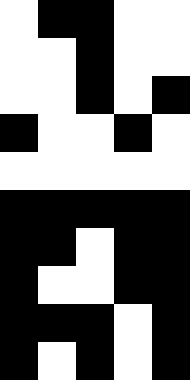[["white", "black", "black", "white", "white"], ["white", "white", "black", "white", "white"], ["white", "white", "black", "white", "black"], ["black", "white", "white", "black", "white"], ["white", "white", "white", "white", "white"], ["black", "black", "black", "black", "black"], ["black", "black", "white", "black", "black"], ["black", "white", "white", "black", "black"], ["black", "black", "black", "white", "black"], ["black", "white", "black", "white", "black"]]